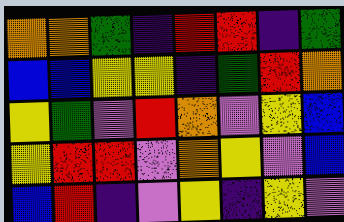[["orange", "orange", "green", "indigo", "red", "red", "indigo", "green"], ["blue", "blue", "yellow", "yellow", "indigo", "green", "red", "orange"], ["yellow", "green", "violet", "red", "orange", "violet", "yellow", "blue"], ["yellow", "red", "red", "violet", "orange", "yellow", "violet", "blue"], ["blue", "red", "indigo", "violet", "yellow", "indigo", "yellow", "violet"]]